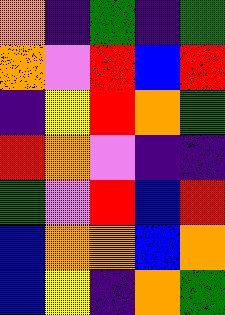[["orange", "indigo", "green", "indigo", "green"], ["orange", "violet", "red", "blue", "red"], ["indigo", "yellow", "red", "orange", "green"], ["red", "orange", "violet", "indigo", "indigo"], ["green", "violet", "red", "blue", "red"], ["blue", "orange", "orange", "blue", "orange"], ["blue", "yellow", "indigo", "orange", "green"]]